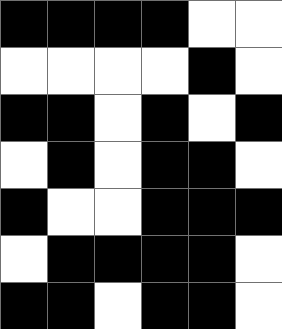[["black", "black", "black", "black", "white", "white"], ["white", "white", "white", "white", "black", "white"], ["black", "black", "white", "black", "white", "black"], ["white", "black", "white", "black", "black", "white"], ["black", "white", "white", "black", "black", "black"], ["white", "black", "black", "black", "black", "white"], ["black", "black", "white", "black", "black", "white"]]